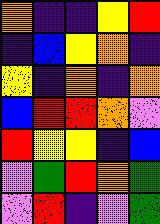[["orange", "indigo", "indigo", "yellow", "red"], ["indigo", "blue", "yellow", "orange", "indigo"], ["yellow", "indigo", "orange", "indigo", "orange"], ["blue", "red", "red", "orange", "violet"], ["red", "yellow", "yellow", "indigo", "blue"], ["violet", "green", "red", "orange", "green"], ["violet", "red", "indigo", "violet", "green"]]